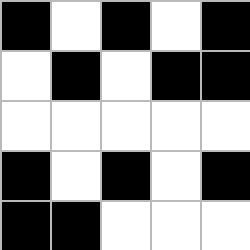[["black", "white", "black", "white", "black"], ["white", "black", "white", "black", "black"], ["white", "white", "white", "white", "white"], ["black", "white", "black", "white", "black"], ["black", "black", "white", "white", "white"]]